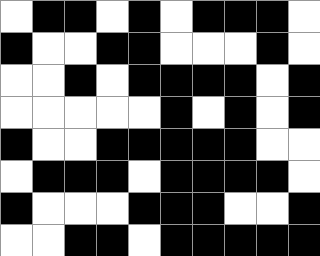[["white", "black", "black", "white", "black", "white", "black", "black", "black", "white"], ["black", "white", "white", "black", "black", "white", "white", "white", "black", "white"], ["white", "white", "black", "white", "black", "black", "black", "black", "white", "black"], ["white", "white", "white", "white", "white", "black", "white", "black", "white", "black"], ["black", "white", "white", "black", "black", "black", "black", "black", "white", "white"], ["white", "black", "black", "black", "white", "black", "black", "black", "black", "white"], ["black", "white", "white", "white", "black", "black", "black", "white", "white", "black"], ["white", "white", "black", "black", "white", "black", "black", "black", "black", "black"]]